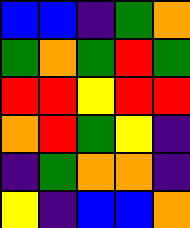[["blue", "blue", "indigo", "green", "orange"], ["green", "orange", "green", "red", "green"], ["red", "red", "yellow", "red", "red"], ["orange", "red", "green", "yellow", "indigo"], ["indigo", "green", "orange", "orange", "indigo"], ["yellow", "indigo", "blue", "blue", "orange"]]